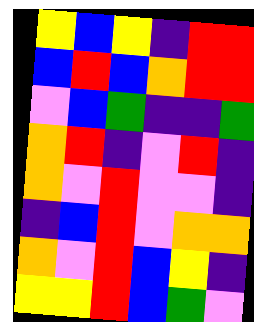[["yellow", "blue", "yellow", "indigo", "red", "red"], ["blue", "red", "blue", "orange", "red", "red"], ["violet", "blue", "green", "indigo", "indigo", "green"], ["orange", "red", "indigo", "violet", "red", "indigo"], ["orange", "violet", "red", "violet", "violet", "indigo"], ["indigo", "blue", "red", "violet", "orange", "orange"], ["orange", "violet", "red", "blue", "yellow", "indigo"], ["yellow", "yellow", "red", "blue", "green", "violet"]]